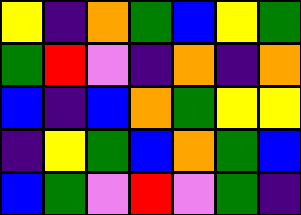[["yellow", "indigo", "orange", "green", "blue", "yellow", "green"], ["green", "red", "violet", "indigo", "orange", "indigo", "orange"], ["blue", "indigo", "blue", "orange", "green", "yellow", "yellow"], ["indigo", "yellow", "green", "blue", "orange", "green", "blue"], ["blue", "green", "violet", "red", "violet", "green", "indigo"]]